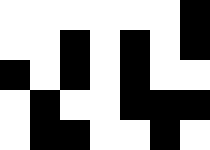[["white", "white", "white", "white", "white", "white", "black"], ["white", "white", "black", "white", "black", "white", "black"], ["black", "white", "black", "white", "black", "white", "white"], ["white", "black", "white", "white", "black", "black", "black"], ["white", "black", "black", "white", "white", "black", "white"]]